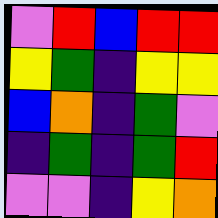[["violet", "red", "blue", "red", "red"], ["yellow", "green", "indigo", "yellow", "yellow"], ["blue", "orange", "indigo", "green", "violet"], ["indigo", "green", "indigo", "green", "red"], ["violet", "violet", "indigo", "yellow", "orange"]]